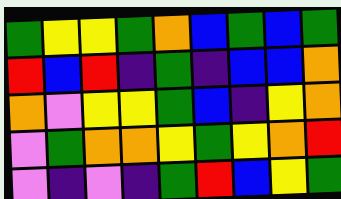[["green", "yellow", "yellow", "green", "orange", "blue", "green", "blue", "green"], ["red", "blue", "red", "indigo", "green", "indigo", "blue", "blue", "orange"], ["orange", "violet", "yellow", "yellow", "green", "blue", "indigo", "yellow", "orange"], ["violet", "green", "orange", "orange", "yellow", "green", "yellow", "orange", "red"], ["violet", "indigo", "violet", "indigo", "green", "red", "blue", "yellow", "green"]]